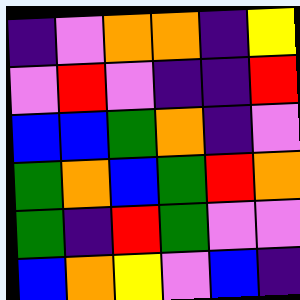[["indigo", "violet", "orange", "orange", "indigo", "yellow"], ["violet", "red", "violet", "indigo", "indigo", "red"], ["blue", "blue", "green", "orange", "indigo", "violet"], ["green", "orange", "blue", "green", "red", "orange"], ["green", "indigo", "red", "green", "violet", "violet"], ["blue", "orange", "yellow", "violet", "blue", "indigo"]]